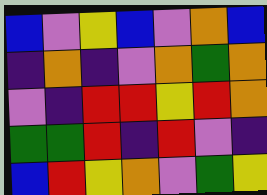[["blue", "violet", "yellow", "blue", "violet", "orange", "blue"], ["indigo", "orange", "indigo", "violet", "orange", "green", "orange"], ["violet", "indigo", "red", "red", "yellow", "red", "orange"], ["green", "green", "red", "indigo", "red", "violet", "indigo"], ["blue", "red", "yellow", "orange", "violet", "green", "yellow"]]